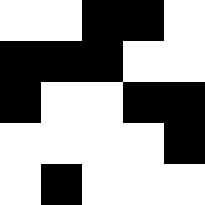[["white", "white", "black", "black", "white"], ["black", "black", "black", "white", "white"], ["black", "white", "white", "black", "black"], ["white", "white", "white", "white", "black"], ["white", "black", "white", "white", "white"]]